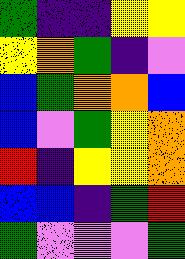[["green", "indigo", "indigo", "yellow", "yellow"], ["yellow", "orange", "green", "indigo", "violet"], ["blue", "green", "orange", "orange", "blue"], ["blue", "violet", "green", "yellow", "orange"], ["red", "indigo", "yellow", "yellow", "orange"], ["blue", "blue", "indigo", "green", "red"], ["green", "violet", "violet", "violet", "green"]]